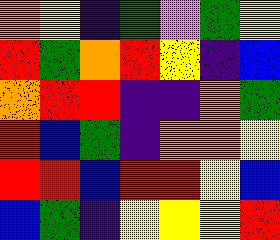[["orange", "yellow", "indigo", "green", "violet", "green", "yellow"], ["red", "green", "orange", "red", "yellow", "indigo", "blue"], ["orange", "red", "red", "indigo", "indigo", "orange", "green"], ["red", "blue", "green", "indigo", "orange", "orange", "yellow"], ["red", "red", "blue", "red", "red", "yellow", "blue"], ["blue", "green", "indigo", "yellow", "yellow", "yellow", "red"]]